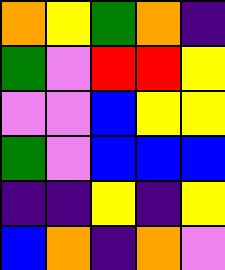[["orange", "yellow", "green", "orange", "indigo"], ["green", "violet", "red", "red", "yellow"], ["violet", "violet", "blue", "yellow", "yellow"], ["green", "violet", "blue", "blue", "blue"], ["indigo", "indigo", "yellow", "indigo", "yellow"], ["blue", "orange", "indigo", "orange", "violet"]]